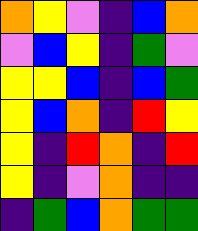[["orange", "yellow", "violet", "indigo", "blue", "orange"], ["violet", "blue", "yellow", "indigo", "green", "violet"], ["yellow", "yellow", "blue", "indigo", "blue", "green"], ["yellow", "blue", "orange", "indigo", "red", "yellow"], ["yellow", "indigo", "red", "orange", "indigo", "red"], ["yellow", "indigo", "violet", "orange", "indigo", "indigo"], ["indigo", "green", "blue", "orange", "green", "green"]]